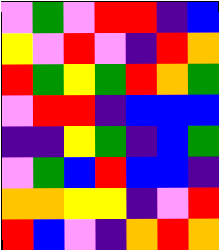[["violet", "green", "violet", "red", "red", "indigo", "blue"], ["yellow", "violet", "red", "violet", "indigo", "red", "orange"], ["red", "green", "yellow", "green", "red", "orange", "green"], ["violet", "red", "red", "indigo", "blue", "blue", "blue"], ["indigo", "indigo", "yellow", "green", "indigo", "blue", "green"], ["violet", "green", "blue", "red", "blue", "blue", "indigo"], ["orange", "orange", "yellow", "yellow", "indigo", "violet", "red"], ["red", "blue", "violet", "indigo", "orange", "red", "orange"]]